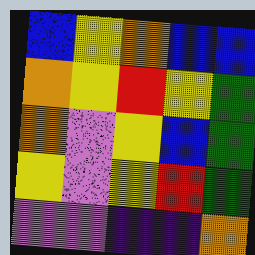[["blue", "yellow", "orange", "blue", "blue"], ["orange", "yellow", "red", "yellow", "green"], ["orange", "violet", "yellow", "blue", "green"], ["yellow", "violet", "yellow", "red", "green"], ["violet", "violet", "indigo", "indigo", "orange"]]